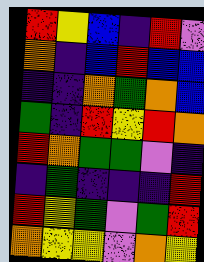[["red", "yellow", "blue", "indigo", "red", "violet"], ["orange", "indigo", "blue", "red", "blue", "blue"], ["indigo", "indigo", "orange", "green", "orange", "blue"], ["green", "indigo", "red", "yellow", "red", "orange"], ["red", "orange", "green", "green", "violet", "indigo"], ["indigo", "green", "indigo", "indigo", "indigo", "red"], ["red", "yellow", "green", "violet", "green", "red"], ["orange", "yellow", "yellow", "violet", "orange", "yellow"]]